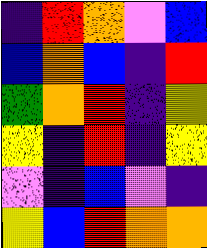[["indigo", "red", "orange", "violet", "blue"], ["blue", "orange", "blue", "indigo", "red"], ["green", "orange", "red", "indigo", "yellow"], ["yellow", "indigo", "red", "indigo", "yellow"], ["violet", "indigo", "blue", "violet", "indigo"], ["yellow", "blue", "red", "orange", "orange"]]